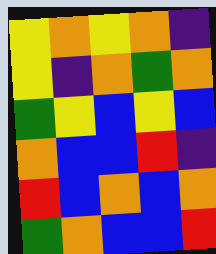[["yellow", "orange", "yellow", "orange", "indigo"], ["yellow", "indigo", "orange", "green", "orange"], ["green", "yellow", "blue", "yellow", "blue"], ["orange", "blue", "blue", "red", "indigo"], ["red", "blue", "orange", "blue", "orange"], ["green", "orange", "blue", "blue", "red"]]